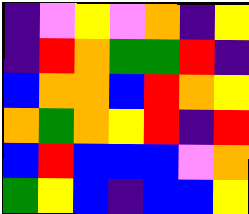[["indigo", "violet", "yellow", "violet", "orange", "indigo", "yellow"], ["indigo", "red", "orange", "green", "green", "red", "indigo"], ["blue", "orange", "orange", "blue", "red", "orange", "yellow"], ["orange", "green", "orange", "yellow", "red", "indigo", "red"], ["blue", "red", "blue", "blue", "blue", "violet", "orange"], ["green", "yellow", "blue", "indigo", "blue", "blue", "yellow"]]